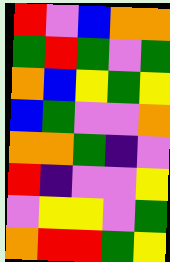[["red", "violet", "blue", "orange", "orange"], ["green", "red", "green", "violet", "green"], ["orange", "blue", "yellow", "green", "yellow"], ["blue", "green", "violet", "violet", "orange"], ["orange", "orange", "green", "indigo", "violet"], ["red", "indigo", "violet", "violet", "yellow"], ["violet", "yellow", "yellow", "violet", "green"], ["orange", "red", "red", "green", "yellow"]]